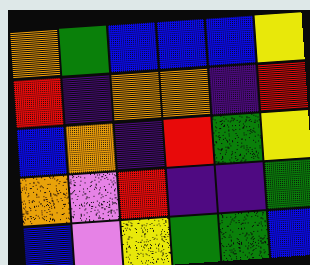[["orange", "green", "blue", "blue", "blue", "yellow"], ["red", "indigo", "orange", "orange", "indigo", "red"], ["blue", "orange", "indigo", "red", "green", "yellow"], ["orange", "violet", "red", "indigo", "indigo", "green"], ["blue", "violet", "yellow", "green", "green", "blue"]]